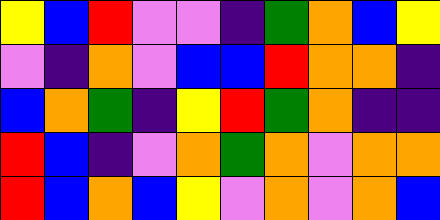[["yellow", "blue", "red", "violet", "violet", "indigo", "green", "orange", "blue", "yellow"], ["violet", "indigo", "orange", "violet", "blue", "blue", "red", "orange", "orange", "indigo"], ["blue", "orange", "green", "indigo", "yellow", "red", "green", "orange", "indigo", "indigo"], ["red", "blue", "indigo", "violet", "orange", "green", "orange", "violet", "orange", "orange"], ["red", "blue", "orange", "blue", "yellow", "violet", "orange", "violet", "orange", "blue"]]